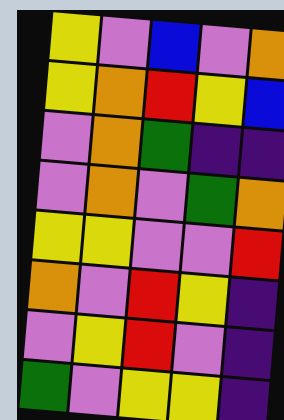[["yellow", "violet", "blue", "violet", "orange"], ["yellow", "orange", "red", "yellow", "blue"], ["violet", "orange", "green", "indigo", "indigo"], ["violet", "orange", "violet", "green", "orange"], ["yellow", "yellow", "violet", "violet", "red"], ["orange", "violet", "red", "yellow", "indigo"], ["violet", "yellow", "red", "violet", "indigo"], ["green", "violet", "yellow", "yellow", "indigo"]]